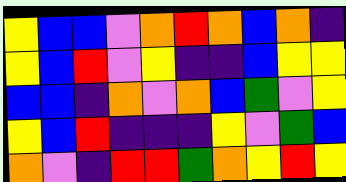[["yellow", "blue", "blue", "violet", "orange", "red", "orange", "blue", "orange", "indigo"], ["yellow", "blue", "red", "violet", "yellow", "indigo", "indigo", "blue", "yellow", "yellow"], ["blue", "blue", "indigo", "orange", "violet", "orange", "blue", "green", "violet", "yellow"], ["yellow", "blue", "red", "indigo", "indigo", "indigo", "yellow", "violet", "green", "blue"], ["orange", "violet", "indigo", "red", "red", "green", "orange", "yellow", "red", "yellow"]]